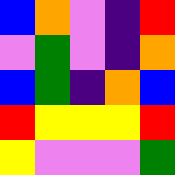[["blue", "orange", "violet", "indigo", "red"], ["violet", "green", "violet", "indigo", "orange"], ["blue", "green", "indigo", "orange", "blue"], ["red", "yellow", "yellow", "yellow", "red"], ["yellow", "violet", "violet", "violet", "green"]]